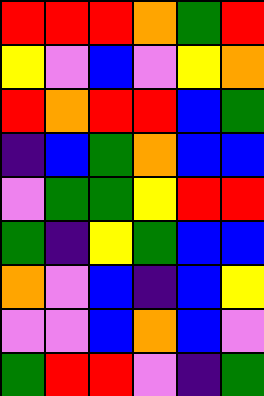[["red", "red", "red", "orange", "green", "red"], ["yellow", "violet", "blue", "violet", "yellow", "orange"], ["red", "orange", "red", "red", "blue", "green"], ["indigo", "blue", "green", "orange", "blue", "blue"], ["violet", "green", "green", "yellow", "red", "red"], ["green", "indigo", "yellow", "green", "blue", "blue"], ["orange", "violet", "blue", "indigo", "blue", "yellow"], ["violet", "violet", "blue", "orange", "blue", "violet"], ["green", "red", "red", "violet", "indigo", "green"]]